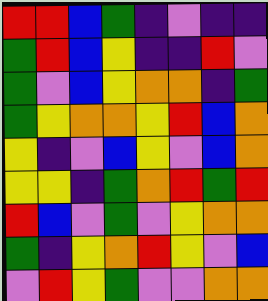[["red", "red", "blue", "green", "indigo", "violet", "indigo", "indigo"], ["green", "red", "blue", "yellow", "indigo", "indigo", "red", "violet"], ["green", "violet", "blue", "yellow", "orange", "orange", "indigo", "green"], ["green", "yellow", "orange", "orange", "yellow", "red", "blue", "orange"], ["yellow", "indigo", "violet", "blue", "yellow", "violet", "blue", "orange"], ["yellow", "yellow", "indigo", "green", "orange", "red", "green", "red"], ["red", "blue", "violet", "green", "violet", "yellow", "orange", "orange"], ["green", "indigo", "yellow", "orange", "red", "yellow", "violet", "blue"], ["violet", "red", "yellow", "green", "violet", "violet", "orange", "orange"]]